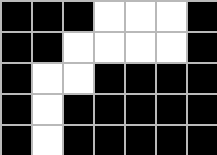[["black", "black", "black", "white", "white", "white", "black"], ["black", "black", "white", "white", "white", "white", "black"], ["black", "white", "white", "black", "black", "black", "black"], ["black", "white", "black", "black", "black", "black", "black"], ["black", "white", "black", "black", "black", "black", "black"]]